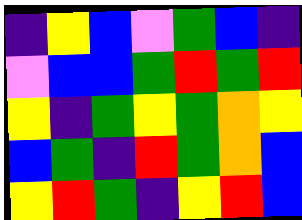[["indigo", "yellow", "blue", "violet", "green", "blue", "indigo"], ["violet", "blue", "blue", "green", "red", "green", "red"], ["yellow", "indigo", "green", "yellow", "green", "orange", "yellow"], ["blue", "green", "indigo", "red", "green", "orange", "blue"], ["yellow", "red", "green", "indigo", "yellow", "red", "blue"]]